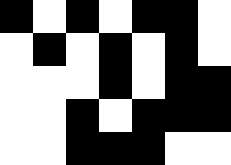[["black", "white", "black", "white", "black", "black", "white"], ["white", "black", "white", "black", "white", "black", "white"], ["white", "white", "white", "black", "white", "black", "black"], ["white", "white", "black", "white", "black", "black", "black"], ["white", "white", "black", "black", "black", "white", "white"]]